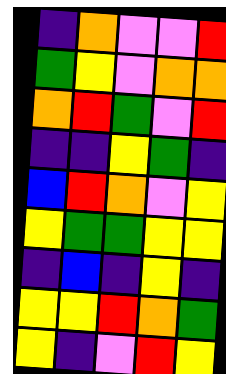[["indigo", "orange", "violet", "violet", "red"], ["green", "yellow", "violet", "orange", "orange"], ["orange", "red", "green", "violet", "red"], ["indigo", "indigo", "yellow", "green", "indigo"], ["blue", "red", "orange", "violet", "yellow"], ["yellow", "green", "green", "yellow", "yellow"], ["indigo", "blue", "indigo", "yellow", "indigo"], ["yellow", "yellow", "red", "orange", "green"], ["yellow", "indigo", "violet", "red", "yellow"]]